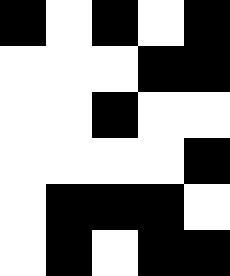[["black", "white", "black", "white", "black"], ["white", "white", "white", "black", "black"], ["white", "white", "black", "white", "white"], ["white", "white", "white", "white", "black"], ["white", "black", "black", "black", "white"], ["white", "black", "white", "black", "black"]]